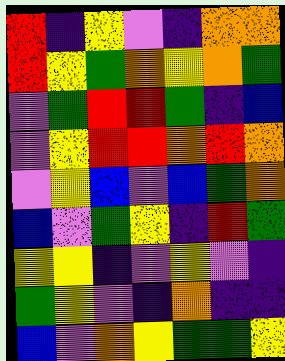[["red", "indigo", "yellow", "violet", "indigo", "orange", "orange"], ["red", "yellow", "green", "orange", "yellow", "orange", "green"], ["violet", "green", "red", "red", "green", "indigo", "blue"], ["violet", "yellow", "red", "red", "orange", "red", "orange"], ["violet", "yellow", "blue", "violet", "blue", "green", "orange"], ["blue", "violet", "green", "yellow", "indigo", "red", "green"], ["yellow", "yellow", "indigo", "violet", "yellow", "violet", "indigo"], ["green", "yellow", "violet", "indigo", "orange", "indigo", "indigo"], ["blue", "violet", "orange", "yellow", "green", "green", "yellow"]]